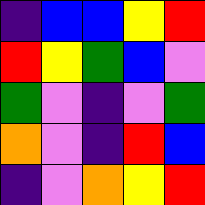[["indigo", "blue", "blue", "yellow", "red"], ["red", "yellow", "green", "blue", "violet"], ["green", "violet", "indigo", "violet", "green"], ["orange", "violet", "indigo", "red", "blue"], ["indigo", "violet", "orange", "yellow", "red"]]